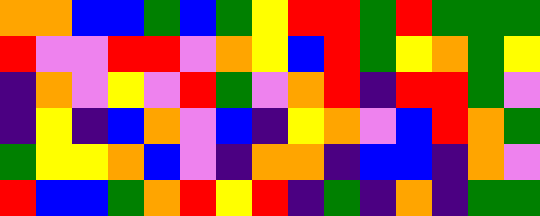[["orange", "orange", "blue", "blue", "green", "blue", "green", "yellow", "red", "red", "green", "red", "green", "green", "green"], ["red", "violet", "violet", "red", "red", "violet", "orange", "yellow", "blue", "red", "green", "yellow", "orange", "green", "yellow"], ["indigo", "orange", "violet", "yellow", "violet", "red", "green", "violet", "orange", "red", "indigo", "red", "red", "green", "violet"], ["indigo", "yellow", "indigo", "blue", "orange", "violet", "blue", "indigo", "yellow", "orange", "violet", "blue", "red", "orange", "green"], ["green", "yellow", "yellow", "orange", "blue", "violet", "indigo", "orange", "orange", "indigo", "blue", "blue", "indigo", "orange", "violet"], ["red", "blue", "blue", "green", "orange", "red", "yellow", "red", "indigo", "green", "indigo", "orange", "indigo", "green", "green"]]